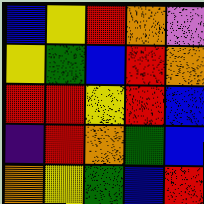[["blue", "yellow", "red", "orange", "violet"], ["yellow", "green", "blue", "red", "orange"], ["red", "red", "yellow", "red", "blue"], ["indigo", "red", "orange", "green", "blue"], ["orange", "yellow", "green", "blue", "red"]]